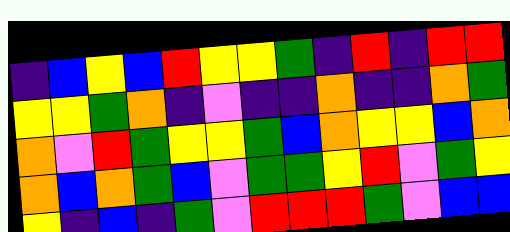[["indigo", "blue", "yellow", "blue", "red", "yellow", "yellow", "green", "indigo", "red", "indigo", "red", "red"], ["yellow", "yellow", "green", "orange", "indigo", "violet", "indigo", "indigo", "orange", "indigo", "indigo", "orange", "green"], ["orange", "violet", "red", "green", "yellow", "yellow", "green", "blue", "orange", "yellow", "yellow", "blue", "orange"], ["orange", "blue", "orange", "green", "blue", "violet", "green", "green", "yellow", "red", "violet", "green", "yellow"], ["yellow", "indigo", "blue", "indigo", "green", "violet", "red", "red", "red", "green", "violet", "blue", "blue"]]